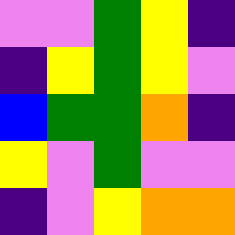[["violet", "violet", "green", "yellow", "indigo"], ["indigo", "yellow", "green", "yellow", "violet"], ["blue", "green", "green", "orange", "indigo"], ["yellow", "violet", "green", "violet", "violet"], ["indigo", "violet", "yellow", "orange", "orange"]]